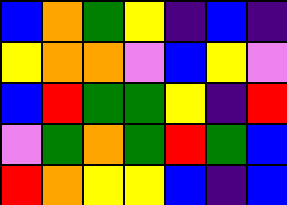[["blue", "orange", "green", "yellow", "indigo", "blue", "indigo"], ["yellow", "orange", "orange", "violet", "blue", "yellow", "violet"], ["blue", "red", "green", "green", "yellow", "indigo", "red"], ["violet", "green", "orange", "green", "red", "green", "blue"], ["red", "orange", "yellow", "yellow", "blue", "indigo", "blue"]]